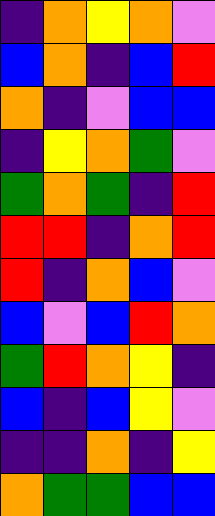[["indigo", "orange", "yellow", "orange", "violet"], ["blue", "orange", "indigo", "blue", "red"], ["orange", "indigo", "violet", "blue", "blue"], ["indigo", "yellow", "orange", "green", "violet"], ["green", "orange", "green", "indigo", "red"], ["red", "red", "indigo", "orange", "red"], ["red", "indigo", "orange", "blue", "violet"], ["blue", "violet", "blue", "red", "orange"], ["green", "red", "orange", "yellow", "indigo"], ["blue", "indigo", "blue", "yellow", "violet"], ["indigo", "indigo", "orange", "indigo", "yellow"], ["orange", "green", "green", "blue", "blue"]]